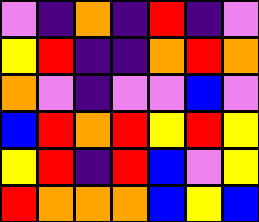[["violet", "indigo", "orange", "indigo", "red", "indigo", "violet"], ["yellow", "red", "indigo", "indigo", "orange", "red", "orange"], ["orange", "violet", "indigo", "violet", "violet", "blue", "violet"], ["blue", "red", "orange", "red", "yellow", "red", "yellow"], ["yellow", "red", "indigo", "red", "blue", "violet", "yellow"], ["red", "orange", "orange", "orange", "blue", "yellow", "blue"]]